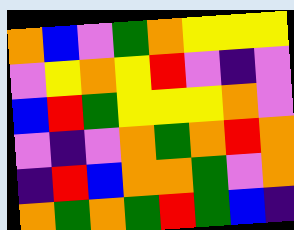[["orange", "blue", "violet", "green", "orange", "yellow", "yellow", "yellow"], ["violet", "yellow", "orange", "yellow", "red", "violet", "indigo", "violet"], ["blue", "red", "green", "yellow", "yellow", "yellow", "orange", "violet"], ["violet", "indigo", "violet", "orange", "green", "orange", "red", "orange"], ["indigo", "red", "blue", "orange", "orange", "green", "violet", "orange"], ["orange", "green", "orange", "green", "red", "green", "blue", "indigo"]]